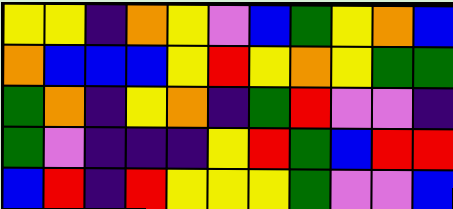[["yellow", "yellow", "indigo", "orange", "yellow", "violet", "blue", "green", "yellow", "orange", "blue"], ["orange", "blue", "blue", "blue", "yellow", "red", "yellow", "orange", "yellow", "green", "green"], ["green", "orange", "indigo", "yellow", "orange", "indigo", "green", "red", "violet", "violet", "indigo"], ["green", "violet", "indigo", "indigo", "indigo", "yellow", "red", "green", "blue", "red", "red"], ["blue", "red", "indigo", "red", "yellow", "yellow", "yellow", "green", "violet", "violet", "blue"]]